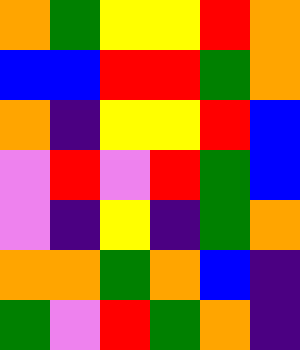[["orange", "green", "yellow", "yellow", "red", "orange"], ["blue", "blue", "red", "red", "green", "orange"], ["orange", "indigo", "yellow", "yellow", "red", "blue"], ["violet", "red", "violet", "red", "green", "blue"], ["violet", "indigo", "yellow", "indigo", "green", "orange"], ["orange", "orange", "green", "orange", "blue", "indigo"], ["green", "violet", "red", "green", "orange", "indigo"]]